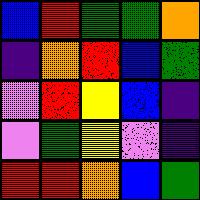[["blue", "red", "green", "green", "orange"], ["indigo", "orange", "red", "blue", "green"], ["violet", "red", "yellow", "blue", "indigo"], ["violet", "green", "yellow", "violet", "indigo"], ["red", "red", "orange", "blue", "green"]]